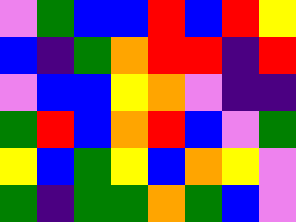[["violet", "green", "blue", "blue", "red", "blue", "red", "yellow"], ["blue", "indigo", "green", "orange", "red", "red", "indigo", "red"], ["violet", "blue", "blue", "yellow", "orange", "violet", "indigo", "indigo"], ["green", "red", "blue", "orange", "red", "blue", "violet", "green"], ["yellow", "blue", "green", "yellow", "blue", "orange", "yellow", "violet"], ["green", "indigo", "green", "green", "orange", "green", "blue", "violet"]]